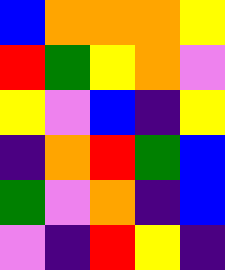[["blue", "orange", "orange", "orange", "yellow"], ["red", "green", "yellow", "orange", "violet"], ["yellow", "violet", "blue", "indigo", "yellow"], ["indigo", "orange", "red", "green", "blue"], ["green", "violet", "orange", "indigo", "blue"], ["violet", "indigo", "red", "yellow", "indigo"]]